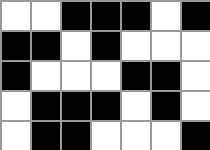[["white", "white", "black", "black", "black", "white", "black"], ["black", "black", "white", "black", "white", "white", "white"], ["black", "white", "white", "white", "black", "black", "white"], ["white", "black", "black", "black", "white", "black", "white"], ["white", "black", "black", "white", "white", "white", "black"]]